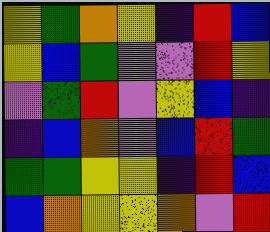[["yellow", "green", "orange", "yellow", "indigo", "red", "blue"], ["yellow", "blue", "green", "violet", "violet", "red", "yellow"], ["violet", "green", "red", "violet", "yellow", "blue", "indigo"], ["indigo", "blue", "orange", "violet", "blue", "red", "green"], ["green", "green", "yellow", "yellow", "indigo", "red", "blue"], ["blue", "orange", "yellow", "yellow", "orange", "violet", "red"]]